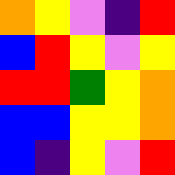[["orange", "yellow", "violet", "indigo", "red"], ["blue", "red", "yellow", "violet", "yellow"], ["red", "red", "green", "yellow", "orange"], ["blue", "blue", "yellow", "yellow", "orange"], ["blue", "indigo", "yellow", "violet", "red"]]